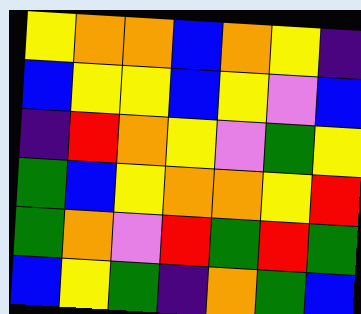[["yellow", "orange", "orange", "blue", "orange", "yellow", "indigo"], ["blue", "yellow", "yellow", "blue", "yellow", "violet", "blue"], ["indigo", "red", "orange", "yellow", "violet", "green", "yellow"], ["green", "blue", "yellow", "orange", "orange", "yellow", "red"], ["green", "orange", "violet", "red", "green", "red", "green"], ["blue", "yellow", "green", "indigo", "orange", "green", "blue"]]